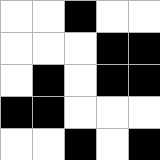[["white", "white", "black", "white", "white"], ["white", "white", "white", "black", "black"], ["white", "black", "white", "black", "black"], ["black", "black", "white", "white", "white"], ["white", "white", "black", "white", "black"]]